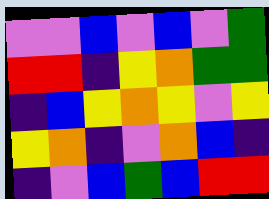[["violet", "violet", "blue", "violet", "blue", "violet", "green"], ["red", "red", "indigo", "yellow", "orange", "green", "green"], ["indigo", "blue", "yellow", "orange", "yellow", "violet", "yellow"], ["yellow", "orange", "indigo", "violet", "orange", "blue", "indigo"], ["indigo", "violet", "blue", "green", "blue", "red", "red"]]